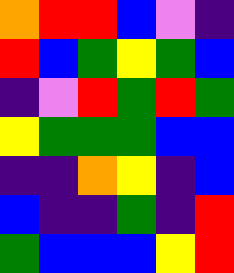[["orange", "red", "red", "blue", "violet", "indigo"], ["red", "blue", "green", "yellow", "green", "blue"], ["indigo", "violet", "red", "green", "red", "green"], ["yellow", "green", "green", "green", "blue", "blue"], ["indigo", "indigo", "orange", "yellow", "indigo", "blue"], ["blue", "indigo", "indigo", "green", "indigo", "red"], ["green", "blue", "blue", "blue", "yellow", "red"]]